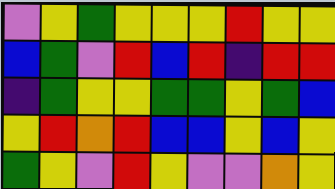[["violet", "yellow", "green", "yellow", "yellow", "yellow", "red", "yellow", "yellow"], ["blue", "green", "violet", "red", "blue", "red", "indigo", "red", "red"], ["indigo", "green", "yellow", "yellow", "green", "green", "yellow", "green", "blue"], ["yellow", "red", "orange", "red", "blue", "blue", "yellow", "blue", "yellow"], ["green", "yellow", "violet", "red", "yellow", "violet", "violet", "orange", "yellow"]]